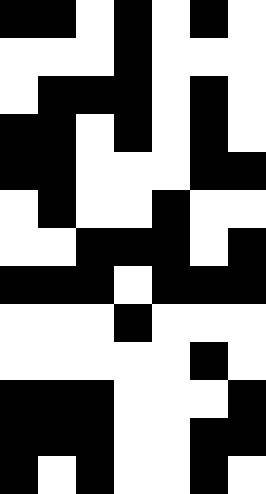[["black", "black", "white", "black", "white", "black", "white"], ["white", "white", "white", "black", "white", "white", "white"], ["white", "black", "black", "black", "white", "black", "white"], ["black", "black", "white", "black", "white", "black", "white"], ["black", "black", "white", "white", "white", "black", "black"], ["white", "black", "white", "white", "black", "white", "white"], ["white", "white", "black", "black", "black", "white", "black"], ["black", "black", "black", "white", "black", "black", "black"], ["white", "white", "white", "black", "white", "white", "white"], ["white", "white", "white", "white", "white", "black", "white"], ["black", "black", "black", "white", "white", "white", "black"], ["black", "black", "black", "white", "white", "black", "black"], ["black", "white", "black", "white", "white", "black", "white"]]